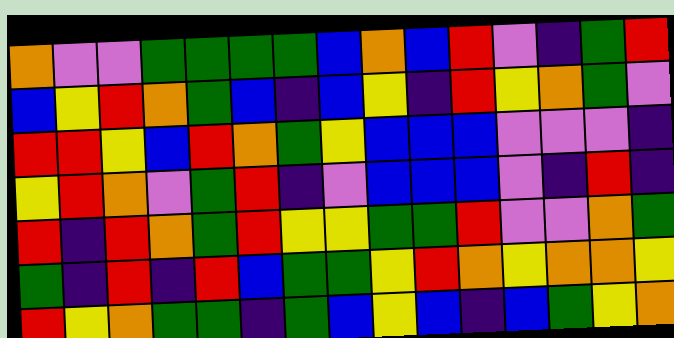[["orange", "violet", "violet", "green", "green", "green", "green", "blue", "orange", "blue", "red", "violet", "indigo", "green", "red"], ["blue", "yellow", "red", "orange", "green", "blue", "indigo", "blue", "yellow", "indigo", "red", "yellow", "orange", "green", "violet"], ["red", "red", "yellow", "blue", "red", "orange", "green", "yellow", "blue", "blue", "blue", "violet", "violet", "violet", "indigo"], ["yellow", "red", "orange", "violet", "green", "red", "indigo", "violet", "blue", "blue", "blue", "violet", "indigo", "red", "indigo"], ["red", "indigo", "red", "orange", "green", "red", "yellow", "yellow", "green", "green", "red", "violet", "violet", "orange", "green"], ["green", "indigo", "red", "indigo", "red", "blue", "green", "green", "yellow", "red", "orange", "yellow", "orange", "orange", "yellow"], ["red", "yellow", "orange", "green", "green", "indigo", "green", "blue", "yellow", "blue", "indigo", "blue", "green", "yellow", "orange"]]